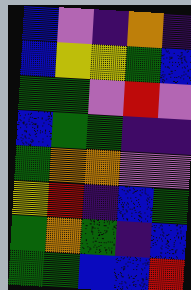[["blue", "violet", "indigo", "orange", "indigo"], ["blue", "yellow", "yellow", "green", "blue"], ["green", "green", "violet", "red", "violet"], ["blue", "green", "green", "indigo", "indigo"], ["green", "orange", "orange", "violet", "violet"], ["yellow", "red", "indigo", "blue", "green"], ["green", "orange", "green", "indigo", "blue"], ["green", "green", "blue", "blue", "red"]]